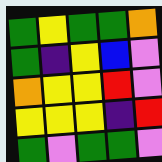[["green", "yellow", "green", "green", "orange"], ["green", "indigo", "yellow", "blue", "violet"], ["orange", "yellow", "yellow", "red", "violet"], ["yellow", "yellow", "yellow", "indigo", "red"], ["green", "violet", "green", "green", "violet"]]